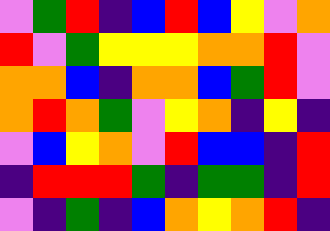[["violet", "green", "red", "indigo", "blue", "red", "blue", "yellow", "violet", "orange"], ["red", "violet", "green", "yellow", "yellow", "yellow", "orange", "orange", "red", "violet"], ["orange", "orange", "blue", "indigo", "orange", "orange", "blue", "green", "red", "violet"], ["orange", "red", "orange", "green", "violet", "yellow", "orange", "indigo", "yellow", "indigo"], ["violet", "blue", "yellow", "orange", "violet", "red", "blue", "blue", "indigo", "red"], ["indigo", "red", "red", "red", "green", "indigo", "green", "green", "indigo", "red"], ["violet", "indigo", "green", "indigo", "blue", "orange", "yellow", "orange", "red", "indigo"]]